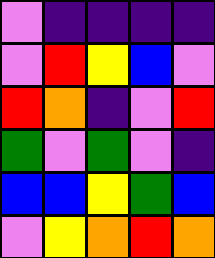[["violet", "indigo", "indigo", "indigo", "indigo"], ["violet", "red", "yellow", "blue", "violet"], ["red", "orange", "indigo", "violet", "red"], ["green", "violet", "green", "violet", "indigo"], ["blue", "blue", "yellow", "green", "blue"], ["violet", "yellow", "orange", "red", "orange"]]